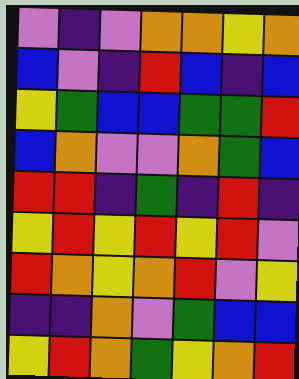[["violet", "indigo", "violet", "orange", "orange", "yellow", "orange"], ["blue", "violet", "indigo", "red", "blue", "indigo", "blue"], ["yellow", "green", "blue", "blue", "green", "green", "red"], ["blue", "orange", "violet", "violet", "orange", "green", "blue"], ["red", "red", "indigo", "green", "indigo", "red", "indigo"], ["yellow", "red", "yellow", "red", "yellow", "red", "violet"], ["red", "orange", "yellow", "orange", "red", "violet", "yellow"], ["indigo", "indigo", "orange", "violet", "green", "blue", "blue"], ["yellow", "red", "orange", "green", "yellow", "orange", "red"]]